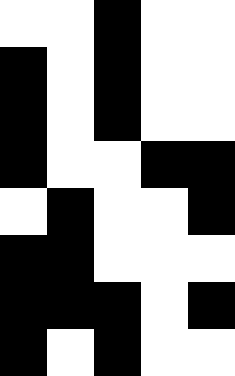[["white", "white", "black", "white", "white"], ["black", "white", "black", "white", "white"], ["black", "white", "black", "white", "white"], ["black", "white", "white", "black", "black"], ["white", "black", "white", "white", "black"], ["black", "black", "white", "white", "white"], ["black", "black", "black", "white", "black"], ["black", "white", "black", "white", "white"]]